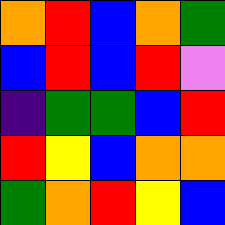[["orange", "red", "blue", "orange", "green"], ["blue", "red", "blue", "red", "violet"], ["indigo", "green", "green", "blue", "red"], ["red", "yellow", "blue", "orange", "orange"], ["green", "orange", "red", "yellow", "blue"]]